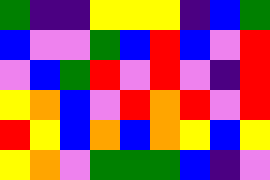[["green", "indigo", "indigo", "yellow", "yellow", "yellow", "indigo", "blue", "green"], ["blue", "violet", "violet", "green", "blue", "red", "blue", "violet", "red"], ["violet", "blue", "green", "red", "violet", "red", "violet", "indigo", "red"], ["yellow", "orange", "blue", "violet", "red", "orange", "red", "violet", "red"], ["red", "yellow", "blue", "orange", "blue", "orange", "yellow", "blue", "yellow"], ["yellow", "orange", "violet", "green", "green", "green", "blue", "indigo", "violet"]]